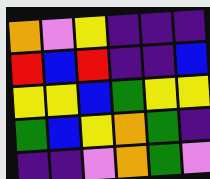[["orange", "violet", "yellow", "indigo", "indigo", "indigo"], ["red", "blue", "red", "indigo", "indigo", "blue"], ["yellow", "yellow", "blue", "green", "yellow", "yellow"], ["green", "blue", "yellow", "orange", "green", "indigo"], ["indigo", "indigo", "violet", "orange", "green", "violet"]]